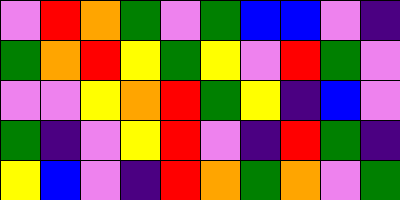[["violet", "red", "orange", "green", "violet", "green", "blue", "blue", "violet", "indigo"], ["green", "orange", "red", "yellow", "green", "yellow", "violet", "red", "green", "violet"], ["violet", "violet", "yellow", "orange", "red", "green", "yellow", "indigo", "blue", "violet"], ["green", "indigo", "violet", "yellow", "red", "violet", "indigo", "red", "green", "indigo"], ["yellow", "blue", "violet", "indigo", "red", "orange", "green", "orange", "violet", "green"]]